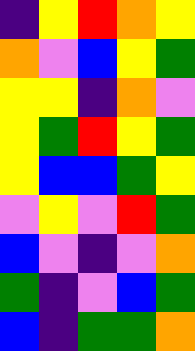[["indigo", "yellow", "red", "orange", "yellow"], ["orange", "violet", "blue", "yellow", "green"], ["yellow", "yellow", "indigo", "orange", "violet"], ["yellow", "green", "red", "yellow", "green"], ["yellow", "blue", "blue", "green", "yellow"], ["violet", "yellow", "violet", "red", "green"], ["blue", "violet", "indigo", "violet", "orange"], ["green", "indigo", "violet", "blue", "green"], ["blue", "indigo", "green", "green", "orange"]]